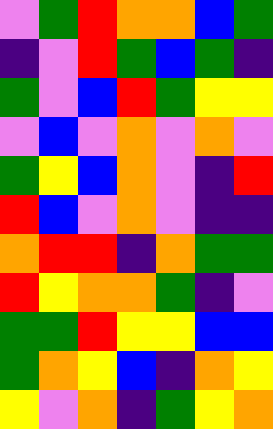[["violet", "green", "red", "orange", "orange", "blue", "green"], ["indigo", "violet", "red", "green", "blue", "green", "indigo"], ["green", "violet", "blue", "red", "green", "yellow", "yellow"], ["violet", "blue", "violet", "orange", "violet", "orange", "violet"], ["green", "yellow", "blue", "orange", "violet", "indigo", "red"], ["red", "blue", "violet", "orange", "violet", "indigo", "indigo"], ["orange", "red", "red", "indigo", "orange", "green", "green"], ["red", "yellow", "orange", "orange", "green", "indigo", "violet"], ["green", "green", "red", "yellow", "yellow", "blue", "blue"], ["green", "orange", "yellow", "blue", "indigo", "orange", "yellow"], ["yellow", "violet", "orange", "indigo", "green", "yellow", "orange"]]